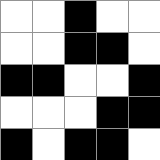[["white", "white", "black", "white", "white"], ["white", "white", "black", "black", "white"], ["black", "black", "white", "white", "black"], ["white", "white", "white", "black", "black"], ["black", "white", "black", "black", "white"]]